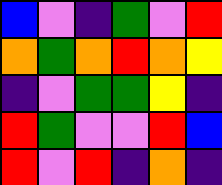[["blue", "violet", "indigo", "green", "violet", "red"], ["orange", "green", "orange", "red", "orange", "yellow"], ["indigo", "violet", "green", "green", "yellow", "indigo"], ["red", "green", "violet", "violet", "red", "blue"], ["red", "violet", "red", "indigo", "orange", "indigo"]]